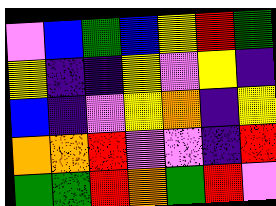[["violet", "blue", "green", "blue", "yellow", "red", "green"], ["yellow", "indigo", "indigo", "yellow", "violet", "yellow", "indigo"], ["blue", "indigo", "violet", "yellow", "orange", "indigo", "yellow"], ["orange", "orange", "red", "violet", "violet", "indigo", "red"], ["green", "green", "red", "orange", "green", "red", "violet"]]